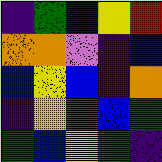[["indigo", "green", "blue", "yellow", "red"], ["orange", "orange", "violet", "indigo", "blue"], ["blue", "yellow", "blue", "indigo", "orange"], ["indigo", "yellow", "red", "blue", "green"], ["green", "blue", "yellow", "green", "indigo"]]